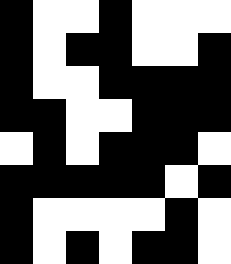[["black", "white", "white", "black", "white", "white", "white"], ["black", "white", "black", "black", "white", "white", "black"], ["black", "white", "white", "black", "black", "black", "black"], ["black", "black", "white", "white", "black", "black", "black"], ["white", "black", "white", "black", "black", "black", "white"], ["black", "black", "black", "black", "black", "white", "black"], ["black", "white", "white", "white", "white", "black", "white"], ["black", "white", "black", "white", "black", "black", "white"]]